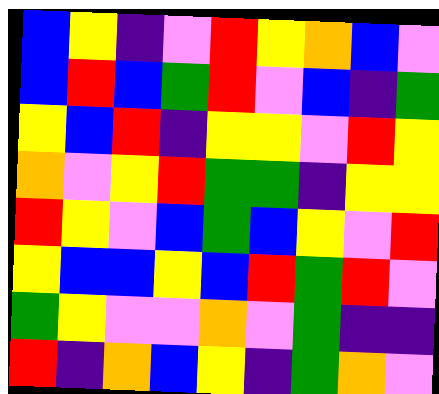[["blue", "yellow", "indigo", "violet", "red", "yellow", "orange", "blue", "violet"], ["blue", "red", "blue", "green", "red", "violet", "blue", "indigo", "green"], ["yellow", "blue", "red", "indigo", "yellow", "yellow", "violet", "red", "yellow"], ["orange", "violet", "yellow", "red", "green", "green", "indigo", "yellow", "yellow"], ["red", "yellow", "violet", "blue", "green", "blue", "yellow", "violet", "red"], ["yellow", "blue", "blue", "yellow", "blue", "red", "green", "red", "violet"], ["green", "yellow", "violet", "violet", "orange", "violet", "green", "indigo", "indigo"], ["red", "indigo", "orange", "blue", "yellow", "indigo", "green", "orange", "violet"]]